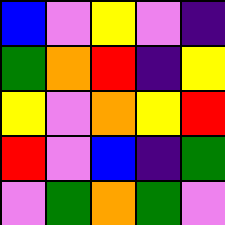[["blue", "violet", "yellow", "violet", "indigo"], ["green", "orange", "red", "indigo", "yellow"], ["yellow", "violet", "orange", "yellow", "red"], ["red", "violet", "blue", "indigo", "green"], ["violet", "green", "orange", "green", "violet"]]